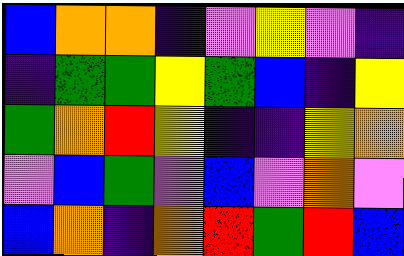[["blue", "orange", "orange", "indigo", "violet", "yellow", "violet", "indigo"], ["indigo", "green", "green", "yellow", "green", "blue", "indigo", "yellow"], ["green", "orange", "red", "yellow", "indigo", "indigo", "yellow", "orange"], ["violet", "blue", "green", "violet", "blue", "violet", "orange", "violet"], ["blue", "orange", "indigo", "orange", "red", "green", "red", "blue"]]